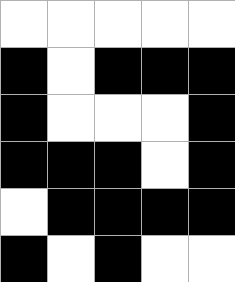[["white", "white", "white", "white", "white"], ["black", "white", "black", "black", "black"], ["black", "white", "white", "white", "black"], ["black", "black", "black", "white", "black"], ["white", "black", "black", "black", "black"], ["black", "white", "black", "white", "white"]]